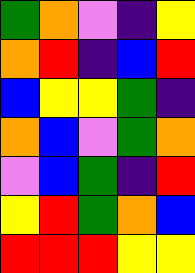[["green", "orange", "violet", "indigo", "yellow"], ["orange", "red", "indigo", "blue", "red"], ["blue", "yellow", "yellow", "green", "indigo"], ["orange", "blue", "violet", "green", "orange"], ["violet", "blue", "green", "indigo", "red"], ["yellow", "red", "green", "orange", "blue"], ["red", "red", "red", "yellow", "yellow"]]